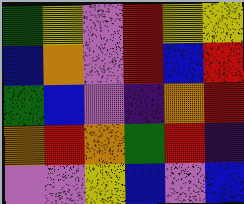[["green", "yellow", "violet", "red", "yellow", "yellow"], ["blue", "orange", "violet", "red", "blue", "red"], ["green", "blue", "violet", "indigo", "orange", "red"], ["orange", "red", "orange", "green", "red", "indigo"], ["violet", "violet", "yellow", "blue", "violet", "blue"]]